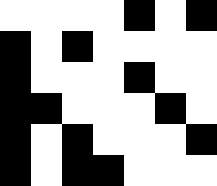[["white", "white", "white", "white", "black", "white", "black"], ["black", "white", "black", "white", "white", "white", "white"], ["black", "white", "white", "white", "black", "white", "white"], ["black", "black", "white", "white", "white", "black", "white"], ["black", "white", "black", "white", "white", "white", "black"], ["black", "white", "black", "black", "white", "white", "white"]]